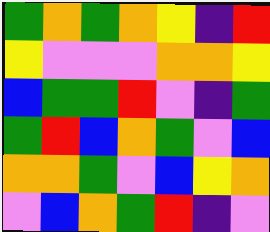[["green", "orange", "green", "orange", "yellow", "indigo", "red"], ["yellow", "violet", "violet", "violet", "orange", "orange", "yellow"], ["blue", "green", "green", "red", "violet", "indigo", "green"], ["green", "red", "blue", "orange", "green", "violet", "blue"], ["orange", "orange", "green", "violet", "blue", "yellow", "orange"], ["violet", "blue", "orange", "green", "red", "indigo", "violet"]]